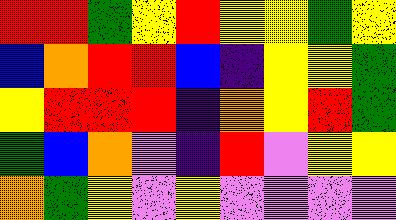[["red", "red", "green", "yellow", "red", "yellow", "yellow", "green", "yellow"], ["blue", "orange", "red", "red", "blue", "indigo", "yellow", "yellow", "green"], ["yellow", "red", "red", "red", "indigo", "orange", "yellow", "red", "green"], ["green", "blue", "orange", "violet", "indigo", "red", "violet", "yellow", "yellow"], ["orange", "green", "yellow", "violet", "yellow", "violet", "violet", "violet", "violet"]]